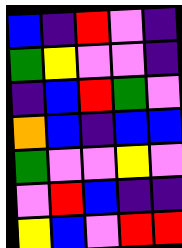[["blue", "indigo", "red", "violet", "indigo"], ["green", "yellow", "violet", "violet", "indigo"], ["indigo", "blue", "red", "green", "violet"], ["orange", "blue", "indigo", "blue", "blue"], ["green", "violet", "violet", "yellow", "violet"], ["violet", "red", "blue", "indigo", "indigo"], ["yellow", "blue", "violet", "red", "red"]]